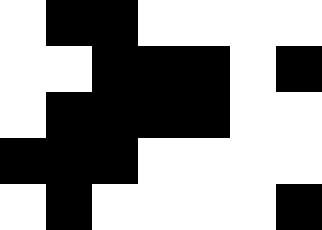[["white", "black", "black", "white", "white", "white", "white"], ["white", "white", "black", "black", "black", "white", "black"], ["white", "black", "black", "black", "black", "white", "white"], ["black", "black", "black", "white", "white", "white", "white"], ["white", "black", "white", "white", "white", "white", "black"]]